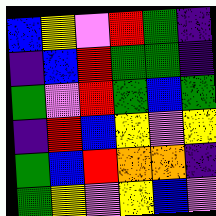[["blue", "yellow", "violet", "red", "green", "indigo"], ["indigo", "blue", "red", "green", "green", "indigo"], ["green", "violet", "red", "green", "blue", "green"], ["indigo", "red", "blue", "yellow", "violet", "yellow"], ["green", "blue", "red", "orange", "orange", "indigo"], ["green", "yellow", "violet", "yellow", "blue", "violet"]]